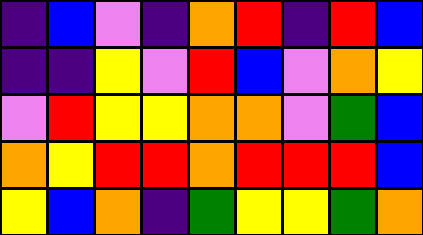[["indigo", "blue", "violet", "indigo", "orange", "red", "indigo", "red", "blue"], ["indigo", "indigo", "yellow", "violet", "red", "blue", "violet", "orange", "yellow"], ["violet", "red", "yellow", "yellow", "orange", "orange", "violet", "green", "blue"], ["orange", "yellow", "red", "red", "orange", "red", "red", "red", "blue"], ["yellow", "blue", "orange", "indigo", "green", "yellow", "yellow", "green", "orange"]]